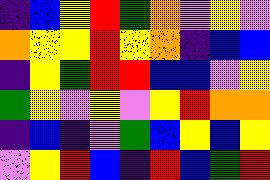[["indigo", "blue", "yellow", "red", "green", "orange", "violet", "yellow", "violet"], ["orange", "yellow", "yellow", "red", "yellow", "orange", "indigo", "blue", "blue"], ["indigo", "yellow", "green", "red", "red", "blue", "blue", "violet", "yellow"], ["green", "yellow", "violet", "yellow", "violet", "yellow", "red", "orange", "orange"], ["indigo", "blue", "indigo", "violet", "green", "blue", "yellow", "blue", "yellow"], ["violet", "yellow", "red", "blue", "indigo", "red", "blue", "green", "red"]]